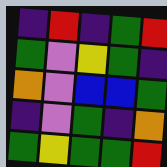[["indigo", "red", "indigo", "green", "red"], ["green", "violet", "yellow", "green", "indigo"], ["orange", "violet", "blue", "blue", "green"], ["indigo", "violet", "green", "indigo", "orange"], ["green", "yellow", "green", "green", "red"]]